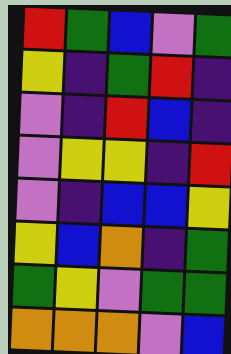[["red", "green", "blue", "violet", "green"], ["yellow", "indigo", "green", "red", "indigo"], ["violet", "indigo", "red", "blue", "indigo"], ["violet", "yellow", "yellow", "indigo", "red"], ["violet", "indigo", "blue", "blue", "yellow"], ["yellow", "blue", "orange", "indigo", "green"], ["green", "yellow", "violet", "green", "green"], ["orange", "orange", "orange", "violet", "blue"]]